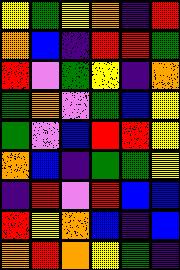[["yellow", "green", "yellow", "orange", "indigo", "red"], ["orange", "blue", "indigo", "red", "red", "green"], ["red", "violet", "green", "yellow", "indigo", "orange"], ["green", "orange", "violet", "green", "blue", "yellow"], ["green", "violet", "blue", "red", "red", "yellow"], ["orange", "blue", "indigo", "green", "green", "yellow"], ["indigo", "red", "violet", "red", "blue", "blue"], ["red", "yellow", "orange", "blue", "indigo", "blue"], ["orange", "red", "orange", "yellow", "green", "indigo"]]